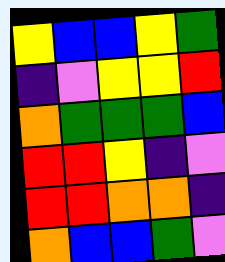[["yellow", "blue", "blue", "yellow", "green"], ["indigo", "violet", "yellow", "yellow", "red"], ["orange", "green", "green", "green", "blue"], ["red", "red", "yellow", "indigo", "violet"], ["red", "red", "orange", "orange", "indigo"], ["orange", "blue", "blue", "green", "violet"]]